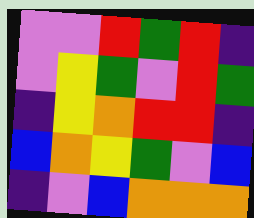[["violet", "violet", "red", "green", "red", "indigo"], ["violet", "yellow", "green", "violet", "red", "green"], ["indigo", "yellow", "orange", "red", "red", "indigo"], ["blue", "orange", "yellow", "green", "violet", "blue"], ["indigo", "violet", "blue", "orange", "orange", "orange"]]